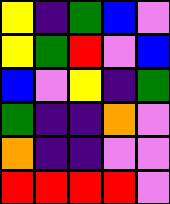[["yellow", "indigo", "green", "blue", "violet"], ["yellow", "green", "red", "violet", "blue"], ["blue", "violet", "yellow", "indigo", "green"], ["green", "indigo", "indigo", "orange", "violet"], ["orange", "indigo", "indigo", "violet", "violet"], ["red", "red", "red", "red", "violet"]]